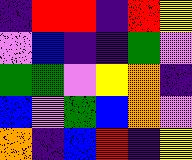[["indigo", "red", "red", "indigo", "red", "yellow"], ["violet", "blue", "indigo", "indigo", "green", "violet"], ["green", "green", "violet", "yellow", "orange", "indigo"], ["blue", "violet", "green", "blue", "orange", "violet"], ["orange", "indigo", "blue", "red", "indigo", "yellow"]]